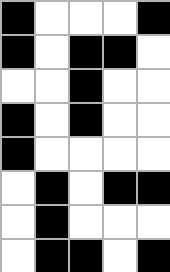[["black", "white", "white", "white", "black"], ["black", "white", "black", "black", "white"], ["white", "white", "black", "white", "white"], ["black", "white", "black", "white", "white"], ["black", "white", "white", "white", "white"], ["white", "black", "white", "black", "black"], ["white", "black", "white", "white", "white"], ["white", "black", "black", "white", "black"]]